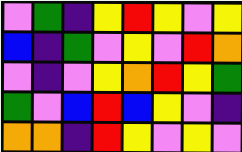[["violet", "green", "indigo", "yellow", "red", "yellow", "violet", "yellow"], ["blue", "indigo", "green", "violet", "yellow", "violet", "red", "orange"], ["violet", "indigo", "violet", "yellow", "orange", "red", "yellow", "green"], ["green", "violet", "blue", "red", "blue", "yellow", "violet", "indigo"], ["orange", "orange", "indigo", "red", "yellow", "violet", "yellow", "violet"]]